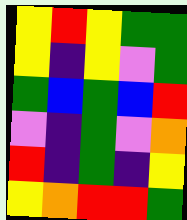[["yellow", "red", "yellow", "green", "green"], ["yellow", "indigo", "yellow", "violet", "green"], ["green", "blue", "green", "blue", "red"], ["violet", "indigo", "green", "violet", "orange"], ["red", "indigo", "green", "indigo", "yellow"], ["yellow", "orange", "red", "red", "green"]]